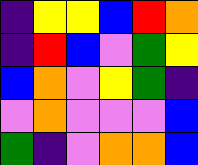[["indigo", "yellow", "yellow", "blue", "red", "orange"], ["indigo", "red", "blue", "violet", "green", "yellow"], ["blue", "orange", "violet", "yellow", "green", "indigo"], ["violet", "orange", "violet", "violet", "violet", "blue"], ["green", "indigo", "violet", "orange", "orange", "blue"]]